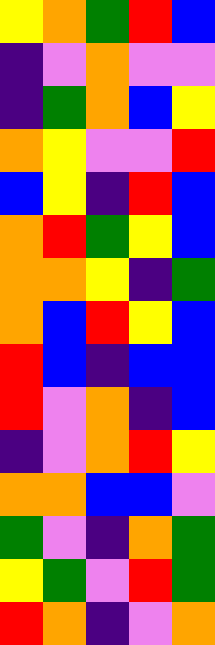[["yellow", "orange", "green", "red", "blue"], ["indigo", "violet", "orange", "violet", "violet"], ["indigo", "green", "orange", "blue", "yellow"], ["orange", "yellow", "violet", "violet", "red"], ["blue", "yellow", "indigo", "red", "blue"], ["orange", "red", "green", "yellow", "blue"], ["orange", "orange", "yellow", "indigo", "green"], ["orange", "blue", "red", "yellow", "blue"], ["red", "blue", "indigo", "blue", "blue"], ["red", "violet", "orange", "indigo", "blue"], ["indigo", "violet", "orange", "red", "yellow"], ["orange", "orange", "blue", "blue", "violet"], ["green", "violet", "indigo", "orange", "green"], ["yellow", "green", "violet", "red", "green"], ["red", "orange", "indigo", "violet", "orange"]]